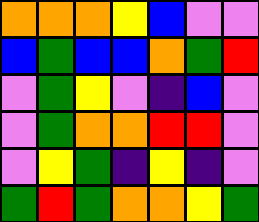[["orange", "orange", "orange", "yellow", "blue", "violet", "violet"], ["blue", "green", "blue", "blue", "orange", "green", "red"], ["violet", "green", "yellow", "violet", "indigo", "blue", "violet"], ["violet", "green", "orange", "orange", "red", "red", "violet"], ["violet", "yellow", "green", "indigo", "yellow", "indigo", "violet"], ["green", "red", "green", "orange", "orange", "yellow", "green"]]